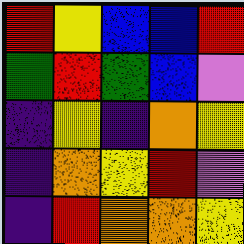[["red", "yellow", "blue", "blue", "red"], ["green", "red", "green", "blue", "violet"], ["indigo", "yellow", "indigo", "orange", "yellow"], ["indigo", "orange", "yellow", "red", "violet"], ["indigo", "red", "orange", "orange", "yellow"]]